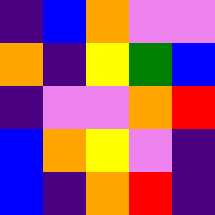[["indigo", "blue", "orange", "violet", "violet"], ["orange", "indigo", "yellow", "green", "blue"], ["indigo", "violet", "violet", "orange", "red"], ["blue", "orange", "yellow", "violet", "indigo"], ["blue", "indigo", "orange", "red", "indigo"]]